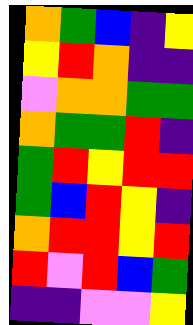[["orange", "green", "blue", "indigo", "yellow"], ["yellow", "red", "orange", "indigo", "indigo"], ["violet", "orange", "orange", "green", "green"], ["orange", "green", "green", "red", "indigo"], ["green", "red", "yellow", "red", "red"], ["green", "blue", "red", "yellow", "indigo"], ["orange", "red", "red", "yellow", "red"], ["red", "violet", "red", "blue", "green"], ["indigo", "indigo", "violet", "violet", "yellow"]]